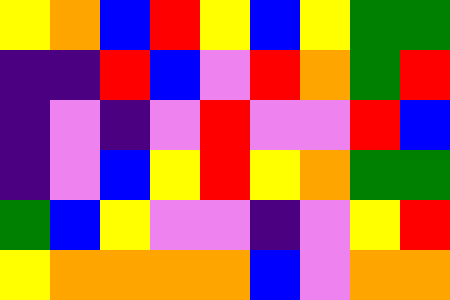[["yellow", "orange", "blue", "red", "yellow", "blue", "yellow", "green", "green"], ["indigo", "indigo", "red", "blue", "violet", "red", "orange", "green", "red"], ["indigo", "violet", "indigo", "violet", "red", "violet", "violet", "red", "blue"], ["indigo", "violet", "blue", "yellow", "red", "yellow", "orange", "green", "green"], ["green", "blue", "yellow", "violet", "violet", "indigo", "violet", "yellow", "red"], ["yellow", "orange", "orange", "orange", "orange", "blue", "violet", "orange", "orange"]]